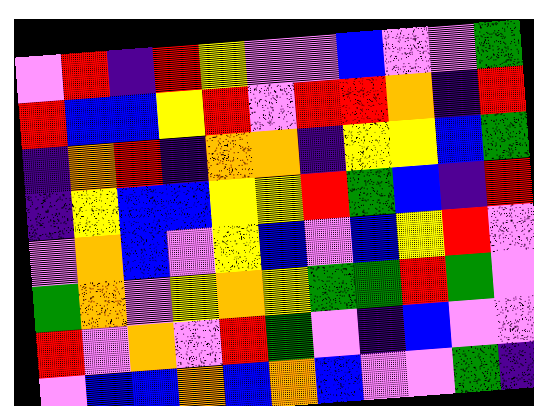[["violet", "red", "indigo", "red", "yellow", "violet", "violet", "blue", "violet", "violet", "green"], ["red", "blue", "blue", "yellow", "red", "violet", "red", "red", "orange", "indigo", "red"], ["indigo", "orange", "red", "indigo", "orange", "orange", "indigo", "yellow", "yellow", "blue", "green"], ["indigo", "yellow", "blue", "blue", "yellow", "yellow", "red", "green", "blue", "indigo", "red"], ["violet", "orange", "blue", "violet", "yellow", "blue", "violet", "blue", "yellow", "red", "violet"], ["green", "orange", "violet", "yellow", "orange", "yellow", "green", "green", "red", "green", "violet"], ["red", "violet", "orange", "violet", "red", "green", "violet", "indigo", "blue", "violet", "violet"], ["violet", "blue", "blue", "orange", "blue", "orange", "blue", "violet", "violet", "green", "indigo"]]